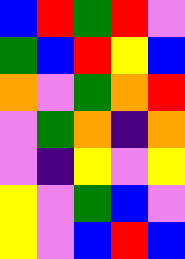[["blue", "red", "green", "red", "violet"], ["green", "blue", "red", "yellow", "blue"], ["orange", "violet", "green", "orange", "red"], ["violet", "green", "orange", "indigo", "orange"], ["violet", "indigo", "yellow", "violet", "yellow"], ["yellow", "violet", "green", "blue", "violet"], ["yellow", "violet", "blue", "red", "blue"]]